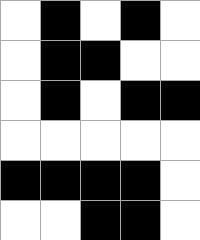[["white", "black", "white", "black", "white"], ["white", "black", "black", "white", "white"], ["white", "black", "white", "black", "black"], ["white", "white", "white", "white", "white"], ["black", "black", "black", "black", "white"], ["white", "white", "black", "black", "white"]]